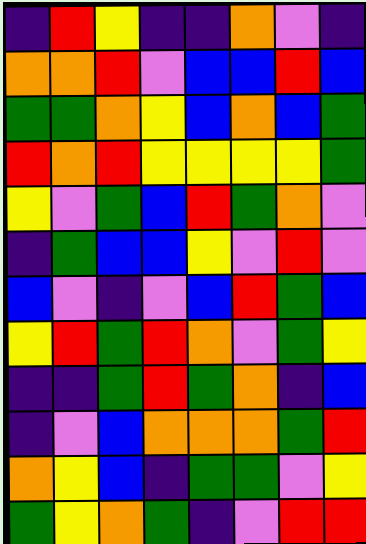[["indigo", "red", "yellow", "indigo", "indigo", "orange", "violet", "indigo"], ["orange", "orange", "red", "violet", "blue", "blue", "red", "blue"], ["green", "green", "orange", "yellow", "blue", "orange", "blue", "green"], ["red", "orange", "red", "yellow", "yellow", "yellow", "yellow", "green"], ["yellow", "violet", "green", "blue", "red", "green", "orange", "violet"], ["indigo", "green", "blue", "blue", "yellow", "violet", "red", "violet"], ["blue", "violet", "indigo", "violet", "blue", "red", "green", "blue"], ["yellow", "red", "green", "red", "orange", "violet", "green", "yellow"], ["indigo", "indigo", "green", "red", "green", "orange", "indigo", "blue"], ["indigo", "violet", "blue", "orange", "orange", "orange", "green", "red"], ["orange", "yellow", "blue", "indigo", "green", "green", "violet", "yellow"], ["green", "yellow", "orange", "green", "indigo", "violet", "red", "red"]]